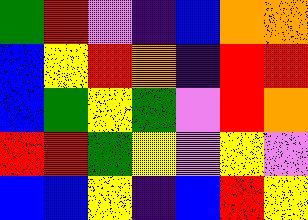[["green", "red", "violet", "indigo", "blue", "orange", "orange"], ["blue", "yellow", "red", "orange", "indigo", "red", "red"], ["blue", "green", "yellow", "green", "violet", "red", "orange"], ["red", "red", "green", "yellow", "violet", "yellow", "violet"], ["blue", "blue", "yellow", "indigo", "blue", "red", "yellow"]]